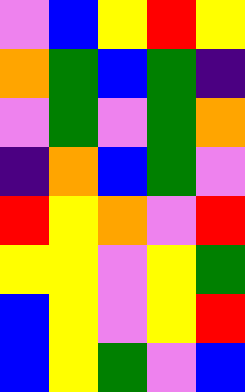[["violet", "blue", "yellow", "red", "yellow"], ["orange", "green", "blue", "green", "indigo"], ["violet", "green", "violet", "green", "orange"], ["indigo", "orange", "blue", "green", "violet"], ["red", "yellow", "orange", "violet", "red"], ["yellow", "yellow", "violet", "yellow", "green"], ["blue", "yellow", "violet", "yellow", "red"], ["blue", "yellow", "green", "violet", "blue"]]